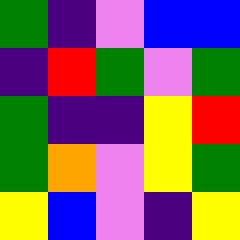[["green", "indigo", "violet", "blue", "blue"], ["indigo", "red", "green", "violet", "green"], ["green", "indigo", "indigo", "yellow", "red"], ["green", "orange", "violet", "yellow", "green"], ["yellow", "blue", "violet", "indigo", "yellow"]]